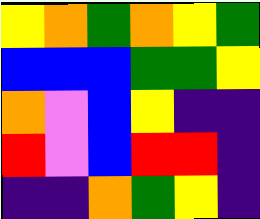[["yellow", "orange", "green", "orange", "yellow", "green"], ["blue", "blue", "blue", "green", "green", "yellow"], ["orange", "violet", "blue", "yellow", "indigo", "indigo"], ["red", "violet", "blue", "red", "red", "indigo"], ["indigo", "indigo", "orange", "green", "yellow", "indigo"]]